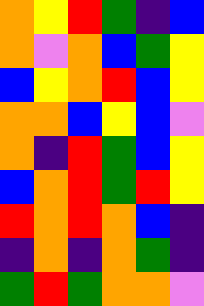[["orange", "yellow", "red", "green", "indigo", "blue"], ["orange", "violet", "orange", "blue", "green", "yellow"], ["blue", "yellow", "orange", "red", "blue", "yellow"], ["orange", "orange", "blue", "yellow", "blue", "violet"], ["orange", "indigo", "red", "green", "blue", "yellow"], ["blue", "orange", "red", "green", "red", "yellow"], ["red", "orange", "red", "orange", "blue", "indigo"], ["indigo", "orange", "indigo", "orange", "green", "indigo"], ["green", "red", "green", "orange", "orange", "violet"]]